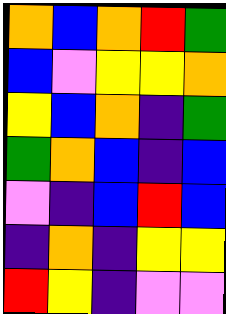[["orange", "blue", "orange", "red", "green"], ["blue", "violet", "yellow", "yellow", "orange"], ["yellow", "blue", "orange", "indigo", "green"], ["green", "orange", "blue", "indigo", "blue"], ["violet", "indigo", "blue", "red", "blue"], ["indigo", "orange", "indigo", "yellow", "yellow"], ["red", "yellow", "indigo", "violet", "violet"]]